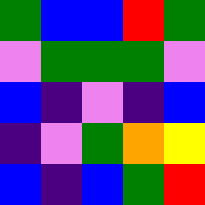[["green", "blue", "blue", "red", "green"], ["violet", "green", "green", "green", "violet"], ["blue", "indigo", "violet", "indigo", "blue"], ["indigo", "violet", "green", "orange", "yellow"], ["blue", "indigo", "blue", "green", "red"]]